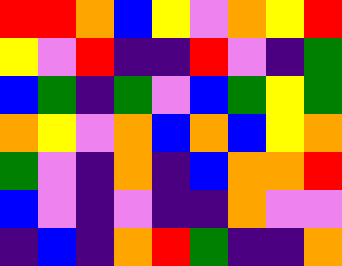[["red", "red", "orange", "blue", "yellow", "violet", "orange", "yellow", "red"], ["yellow", "violet", "red", "indigo", "indigo", "red", "violet", "indigo", "green"], ["blue", "green", "indigo", "green", "violet", "blue", "green", "yellow", "green"], ["orange", "yellow", "violet", "orange", "blue", "orange", "blue", "yellow", "orange"], ["green", "violet", "indigo", "orange", "indigo", "blue", "orange", "orange", "red"], ["blue", "violet", "indigo", "violet", "indigo", "indigo", "orange", "violet", "violet"], ["indigo", "blue", "indigo", "orange", "red", "green", "indigo", "indigo", "orange"]]